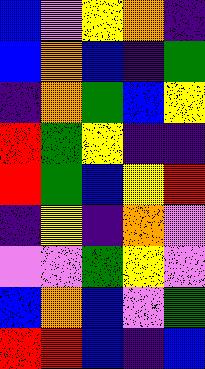[["blue", "violet", "yellow", "orange", "indigo"], ["blue", "orange", "blue", "indigo", "green"], ["indigo", "orange", "green", "blue", "yellow"], ["red", "green", "yellow", "indigo", "indigo"], ["red", "green", "blue", "yellow", "red"], ["indigo", "yellow", "indigo", "orange", "violet"], ["violet", "violet", "green", "yellow", "violet"], ["blue", "orange", "blue", "violet", "green"], ["red", "red", "blue", "indigo", "blue"]]